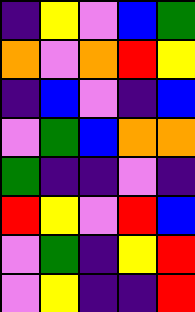[["indigo", "yellow", "violet", "blue", "green"], ["orange", "violet", "orange", "red", "yellow"], ["indigo", "blue", "violet", "indigo", "blue"], ["violet", "green", "blue", "orange", "orange"], ["green", "indigo", "indigo", "violet", "indigo"], ["red", "yellow", "violet", "red", "blue"], ["violet", "green", "indigo", "yellow", "red"], ["violet", "yellow", "indigo", "indigo", "red"]]